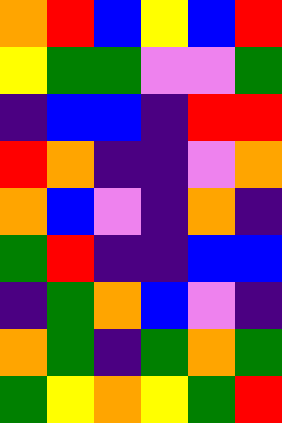[["orange", "red", "blue", "yellow", "blue", "red"], ["yellow", "green", "green", "violet", "violet", "green"], ["indigo", "blue", "blue", "indigo", "red", "red"], ["red", "orange", "indigo", "indigo", "violet", "orange"], ["orange", "blue", "violet", "indigo", "orange", "indigo"], ["green", "red", "indigo", "indigo", "blue", "blue"], ["indigo", "green", "orange", "blue", "violet", "indigo"], ["orange", "green", "indigo", "green", "orange", "green"], ["green", "yellow", "orange", "yellow", "green", "red"]]